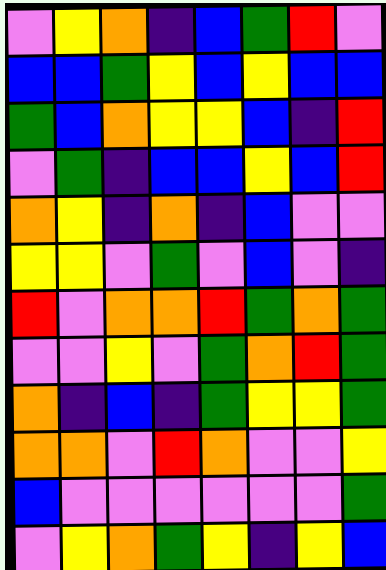[["violet", "yellow", "orange", "indigo", "blue", "green", "red", "violet"], ["blue", "blue", "green", "yellow", "blue", "yellow", "blue", "blue"], ["green", "blue", "orange", "yellow", "yellow", "blue", "indigo", "red"], ["violet", "green", "indigo", "blue", "blue", "yellow", "blue", "red"], ["orange", "yellow", "indigo", "orange", "indigo", "blue", "violet", "violet"], ["yellow", "yellow", "violet", "green", "violet", "blue", "violet", "indigo"], ["red", "violet", "orange", "orange", "red", "green", "orange", "green"], ["violet", "violet", "yellow", "violet", "green", "orange", "red", "green"], ["orange", "indigo", "blue", "indigo", "green", "yellow", "yellow", "green"], ["orange", "orange", "violet", "red", "orange", "violet", "violet", "yellow"], ["blue", "violet", "violet", "violet", "violet", "violet", "violet", "green"], ["violet", "yellow", "orange", "green", "yellow", "indigo", "yellow", "blue"]]